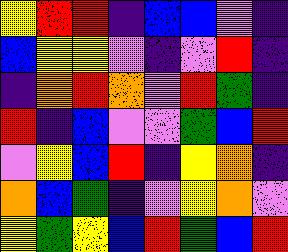[["yellow", "red", "red", "indigo", "blue", "blue", "violet", "indigo"], ["blue", "yellow", "yellow", "violet", "indigo", "violet", "red", "indigo"], ["indigo", "orange", "red", "orange", "violet", "red", "green", "indigo"], ["red", "indigo", "blue", "violet", "violet", "green", "blue", "red"], ["violet", "yellow", "blue", "red", "indigo", "yellow", "orange", "indigo"], ["orange", "blue", "green", "indigo", "violet", "yellow", "orange", "violet"], ["yellow", "green", "yellow", "blue", "red", "green", "blue", "red"]]